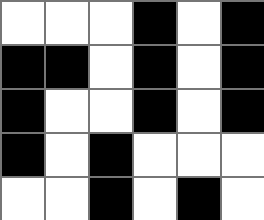[["white", "white", "white", "black", "white", "black"], ["black", "black", "white", "black", "white", "black"], ["black", "white", "white", "black", "white", "black"], ["black", "white", "black", "white", "white", "white"], ["white", "white", "black", "white", "black", "white"]]